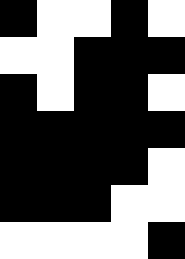[["black", "white", "white", "black", "white"], ["white", "white", "black", "black", "black"], ["black", "white", "black", "black", "white"], ["black", "black", "black", "black", "black"], ["black", "black", "black", "black", "white"], ["black", "black", "black", "white", "white"], ["white", "white", "white", "white", "black"]]